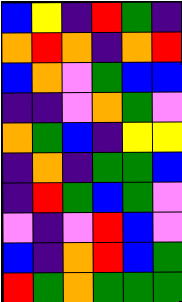[["blue", "yellow", "indigo", "red", "green", "indigo"], ["orange", "red", "orange", "indigo", "orange", "red"], ["blue", "orange", "violet", "green", "blue", "blue"], ["indigo", "indigo", "violet", "orange", "green", "violet"], ["orange", "green", "blue", "indigo", "yellow", "yellow"], ["indigo", "orange", "indigo", "green", "green", "blue"], ["indigo", "red", "green", "blue", "green", "violet"], ["violet", "indigo", "violet", "red", "blue", "violet"], ["blue", "indigo", "orange", "red", "blue", "green"], ["red", "green", "orange", "green", "green", "green"]]